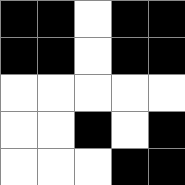[["black", "black", "white", "black", "black"], ["black", "black", "white", "black", "black"], ["white", "white", "white", "white", "white"], ["white", "white", "black", "white", "black"], ["white", "white", "white", "black", "black"]]